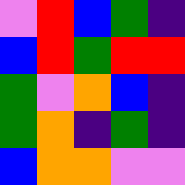[["violet", "red", "blue", "green", "indigo"], ["blue", "red", "green", "red", "red"], ["green", "violet", "orange", "blue", "indigo"], ["green", "orange", "indigo", "green", "indigo"], ["blue", "orange", "orange", "violet", "violet"]]